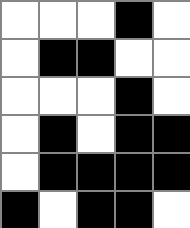[["white", "white", "white", "black", "white"], ["white", "black", "black", "white", "white"], ["white", "white", "white", "black", "white"], ["white", "black", "white", "black", "black"], ["white", "black", "black", "black", "black"], ["black", "white", "black", "black", "white"]]